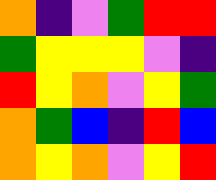[["orange", "indigo", "violet", "green", "red", "red"], ["green", "yellow", "yellow", "yellow", "violet", "indigo"], ["red", "yellow", "orange", "violet", "yellow", "green"], ["orange", "green", "blue", "indigo", "red", "blue"], ["orange", "yellow", "orange", "violet", "yellow", "red"]]